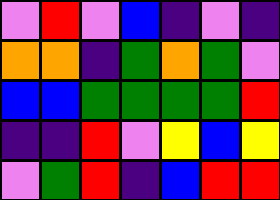[["violet", "red", "violet", "blue", "indigo", "violet", "indigo"], ["orange", "orange", "indigo", "green", "orange", "green", "violet"], ["blue", "blue", "green", "green", "green", "green", "red"], ["indigo", "indigo", "red", "violet", "yellow", "blue", "yellow"], ["violet", "green", "red", "indigo", "blue", "red", "red"]]